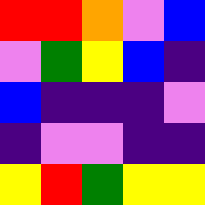[["red", "red", "orange", "violet", "blue"], ["violet", "green", "yellow", "blue", "indigo"], ["blue", "indigo", "indigo", "indigo", "violet"], ["indigo", "violet", "violet", "indigo", "indigo"], ["yellow", "red", "green", "yellow", "yellow"]]